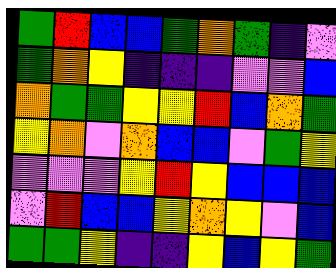[["green", "red", "blue", "blue", "green", "orange", "green", "indigo", "violet"], ["green", "orange", "yellow", "indigo", "indigo", "indigo", "violet", "violet", "blue"], ["orange", "green", "green", "yellow", "yellow", "red", "blue", "orange", "green"], ["yellow", "orange", "violet", "orange", "blue", "blue", "violet", "green", "yellow"], ["violet", "violet", "violet", "yellow", "red", "yellow", "blue", "blue", "blue"], ["violet", "red", "blue", "blue", "yellow", "orange", "yellow", "violet", "blue"], ["green", "green", "yellow", "indigo", "indigo", "yellow", "blue", "yellow", "green"]]